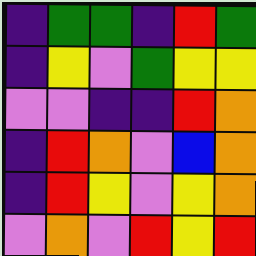[["indigo", "green", "green", "indigo", "red", "green"], ["indigo", "yellow", "violet", "green", "yellow", "yellow"], ["violet", "violet", "indigo", "indigo", "red", "orange"], ["indigo", "red", "orange", "violet", "blue", "orange"], ["indigo", "red", "yellow", "violet", "yellow", "orange"], ["violet", "orange", "violet", "red", "yellow", "red"]]